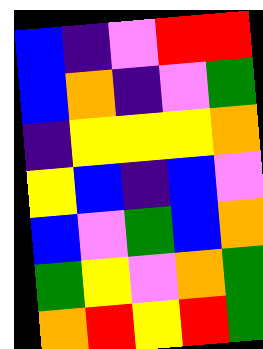[["blue", "indigo", "violet", "red", "red"], ["blue", "orange", "indigo", "violet", "green"], ["indigo", "yellow", "yellow", "yellow", "orange"], ["yellow", "blue", "indigo", "blue", "violet"], ["blue", "violet", "green", "blue", "orange"], ["green", "yellow", "violet", "orange", "green"], ["orange", "red", "yellow", "red", "green"]]